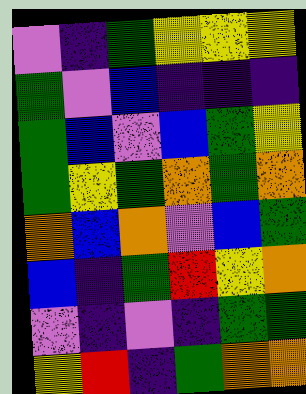[["violet", "indigo", "green", "yellow", "yellow", "yellow"], ["green", "violet", "blue", "indigo", "indigo", "indigo"], ["green", "blue", "violet", "blue", "green", "yellow"], ["green", "yellow", "green", "orange", "green", "orange"], ["orange", "blue", "orange", "violet", "blue", "green"], ["blue", "indigo", "green", "red", "yellow", "orange"], ["violet", "indigo", "violet", "indigo", "green", "green"], ["yellow", "red", "indigo", "green", "orange", "orange"]]